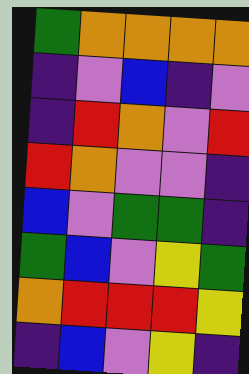[["green", "orange", "orange", "orange", "orange"], ["indigo", "violet", "blue", "indigo", "violet"], ["indigo", "red", "orange", "violet", "red"], ["red", "orange", "violet", "violet", "indigo"], ["blue", "violet", "green", "green", "indigo"], ["green", "blue", "violet", "yellow", "green"], ["orange", "red", "red", "red", "yellow"], ["indigo", "blue", "violet", "yellow", "indigo"]]